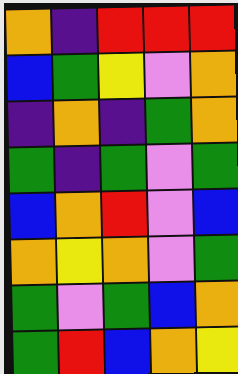[["orange", "indigo", "red", "red", "red"], ["blue", "green", "yellow", "violet", "orange"], ["indigo", "orange", "indigo", "green", "orange"], ["green", "indigo", "green", "violet", "green"], ["blue", "orange", "red", "violet", "blue"], ["orange", "yellow", "orange", "violet", "green"], ["green", "violet", "green", "blue", "orange"], ["green", "red", "blue", "orange", "yellow"]]